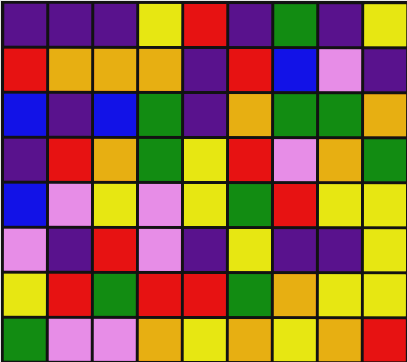[["indigo", "indigo", "indigo", "yellow", "red", "indigo", "green", "indigo", "yellow"], ["red", "orange", "orange", "orange", "indigo", "red", "blue", "violet", "indigo"], ["blue", "indigo", "blue", "green", "indigo", "orange", "green", "green", "orange"], ["indigo", "red", "orange", "green", "yellow", "red", "violet", "orange", "green"], ["blue", "violet", "yellow", "violet", "yellow", "green", "red", "yellow", "yellow"], ["violet", "indigo", "red", "violet", "indigo", "yellow", "indigo", "indigo", "yellow"], ["yellow", "red", "green", "red", "red", "green", "orange", "yellow", "yellow"], ["green", "violet", "violet", "orange", "yellow", "orange", "yellow", "orange", "red"]]